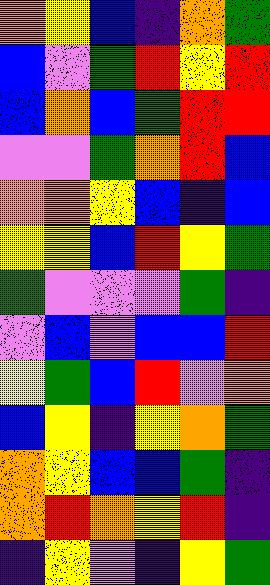[["orange", "yellow", "blue", "indigo", "orange", "green"], ["blue", "violet", "green", "red", "yellow", "red"], ["blue", "orange", "blue", "green", "red", "red"], ["violet", "violet", "green", "orange", "red", "blue"], ["orange", "orange", "yellow", "blue", "indigo", "blue"], ["yellow", "yellow", "blue", "red", "yellow", "green"], ["green", "violet", "violet", "violet", "green", "indigo"], ["violet", "blue", "violet", "blue", "blue", "red"], ["yellow", "green", "blue", "red", "violet", "orange"], ["blue", "yellow", "indigo", "yellow", "orange", "green"], ["orange", "yellow", "blue", "blue", "green", "indigo"], ["orange", "red", "orange", "yellow", "red", "indigo"], ["indigo", "yellow", "violet", "indigo", "yellow", "green"]]